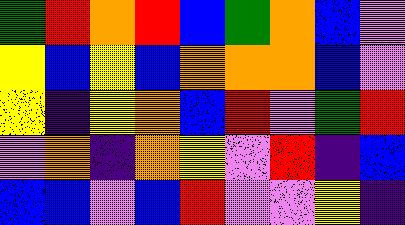[["green", "red", "orange", "red", "blue", "green", "orange", "blue", "violet"], ["yellow", "blue", "yellow", "blue", "orange", "orange", "orange", "blue", "violet"], ["yellow", "indigo", "yellow", "orange", "blue", "red", "violet", "green", "red"], ["violet", "orange", "indigo", "orange", "yellow", "violet", "red", "indigo", "blue"], ["blue", "blue", "violet", "blue", "red", "violet", "violet", "yellow", "indigo"]]